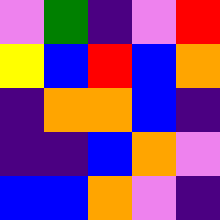[["violet", "green", "indigo", "violet", "red"], ["yellow", "blue", "red", "blue", "orange"], ["indigo", "orange", "orange", "blue", "indigo"], ["indigo", "indigo", "blue", "orange", "violet"], ["blue", "blue", "orange", "violet", "indigo"]]